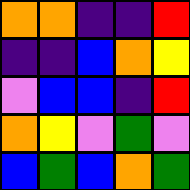[["orange", "orange", "indigo", "indigo", "red"], ["indigo", "indigo", "blue", "orange", "yellow"], ["violet", "blue", "blue", "indigo", "red"], ["orange", "yellow", "violet", "green", "violet"], ["blue", "green", "blue", "orange", "green"]]